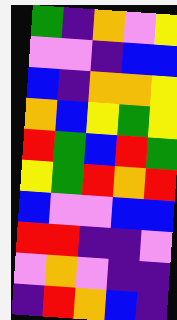[["green", "indigo", "orange", "violet", "yellow"], ["violet", "violet", "indigo", "blue", "blue"], ["blue", "indigo", "orange", "orange", "yellow"], ["orange", "blue", "yellow", "green", "yellow"], ["red", "green", "blue", "red", "green"], ["yellow", "green", "red", "orange", "red"], ["blue", "violet", "violet", "blue", "blue"], ["red", "red", "indigo", "indigo", "violet"], ["violet", "orange", "violet", "indigo", "indigo"], ["indigo", "red", "orange", "blue", "indigo"]]